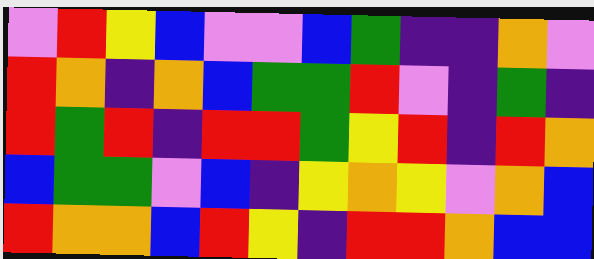[["violet", "red", "yellow", "blue", "violet", "violet", "blue", "green", "indigo", "indigo", "orange", "violet"], ["red", "orange", "indigo", "orange", "blue", "green", "green", "red", "violet", "indigo", "green", "indigo"], ["red", "green", "red", "indigo", "red", "red", "green", "yellow", "red", "indigo", "red", "orange"], ["blue", "green", "green", "violet", "blue", "indigo", "yellow", "orange", "yellow", "violet", "orange", "blue"], ["red", "orange", "orange", "blue", "red", "yellow", "indigo", "red", "red", "orange", "blue", "blue"]]